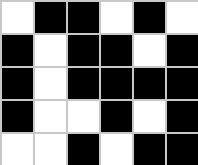[["white", "black", "black", "white", "black", "white"], ["black", "white", "black", "black", "white", "black"], ["black", "white", "black", "black", "black", "black"], ["black", "white", "white", "black", "white", "black"], ["white", "white", "black", "white", "black", "black"]]